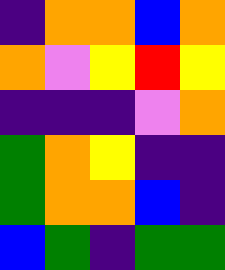[["indigo", "orange", "orange", "blue", "orange"], ["orange", "violet", "yellow", "red", "yellow"], ["indigo", "indigo", "indigo", "violet", "orange"], ["green", "orange", "yellow", "indigo", "indigo"], ["green", "orange", "orange", "blue", "indigo"], ["blue", "green", "indigo", "green", "green"]]